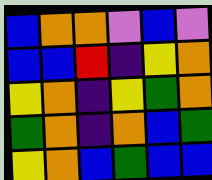[["blue", "orange", "orange", "violet", "blue", "violet"], ["blue", "blue", "red", "indigo", "yellow", "orange"], ["yellow", "orange", "indigo", "yellow", "green", "orange"], ["green", "orange", "indigo", "orange", "blue", "green"], ["yellow", "orange", "blue", "green", "blue", "blue"]]